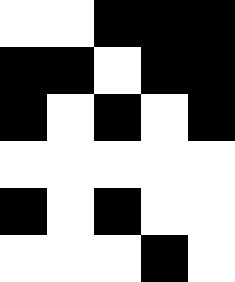[["white", "white", "black", "black", "black"], ["black", "black", "white", "black", "black"], ["black", "white", "black", "white", "black"], ["white", "white", "white", "white", "white"], ["black", "white", "black", "white", "white"], ["white", "white", "white", "black", "white"]]